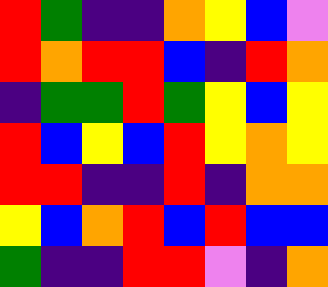[["red", "green", "indigo", "indigo", "orange", "yellow", "blue", "violet"], ["red", "orange", "red", "red", "blue", "indigo", "red", "orange"], ["indigo", "green", "green", "red", "green", "yellow", "blue", "yellow"], ["red", "blue", "yellow", "blue", "red", "yellow", "orange", "yellow"], ["red", "red", "indigo", "indigo", "red", "indigo", "orange", "orange"], ["yellow", "blue", "orange", "red", "blue", "red", "blue", "blue"], ["green", "indigo", "indigo", "red", "red", "violet", "indigo", "orange"]]